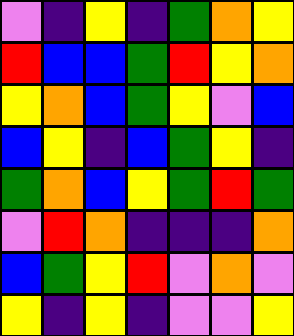[["violet", "indigo", "yellow", "indigo", "green", "orange", "yellow"], ["red", "blue", "blue", "green", "red", "yellow", "orange"], ["yellow", "orange", "blue", "green", "yellow", "violet", "blue"], ["blue", "yellow", "indigo", "blue", "green", "yellow", "indigo"], ["green", "orange", "blue", "yellow", "green", "red", "green"], ["violet", "red", "orange", "indigo", "indigo", "indigo", "orange"], ["blue", "green", "yellow", "red", "violet", "orange", "violet"], ["yellow", "indigo", "yellow", "indigo", "violet", "violet", "yellow"]]